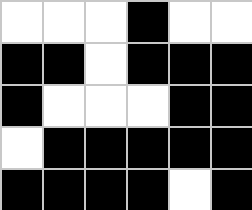[["white", "white", "white", "black", "white", "white"], ["black", "black", "white", "black", "black", "black"], ["black", "white", "white", "white", "black", "black"], ["white", "black", "black", "black", "black", "black"], ["black", "black", "black", "black", "white", "black"]]